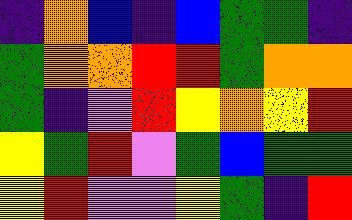[["indigo", "orange", "blue", "indigo", "blue", "green", "green", "indigo"], ["green", "orange", "orange", "red", "red", "green", "orange", "orange"], ["green", "indigo", "violet", "red", "yellow", "orange", "yellow", "red"], ["yellow", "green", "red", "violet", "green", "blue", "green", "green"], ["yellow", "red", "violet", "violet", "yellow", "green", "indigo", "red"]]